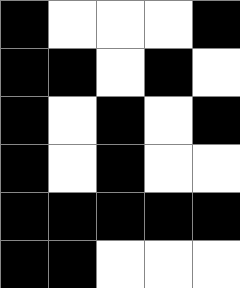[["black", "white", "white", "white", "black"], ["black", "black", "white", "black", "white"], ["black", "white", "black", "white", "black"], ["black", "white", "black", "white", "white"], ["black", "black", "black", "black", "black"], ["black", "black", "white", "white", "white"]]